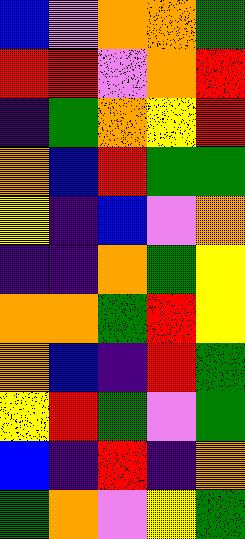[["blue", "violet", "orange", "orange", "green"], ["red", "red", "violet", "orange", "red"], ["indigo", "green", "orange", "yellow", "red"], ["orange", "blue", "red", "green", "green"], ["yellow", "indigo", "blue", "violet", "orange"], ["indigo", "indigo", "orange", "green", "yellow"], ["orange", "orange", "green", "red", "yellow"], ["orange", "blue", "indigo", "red", "green"], ["yellow", "red", "green", "violet", "green"], ["blue", "indigo", "red", "indigo", "orange"], ["green", "orange", "violet", "yellow", "green"]]